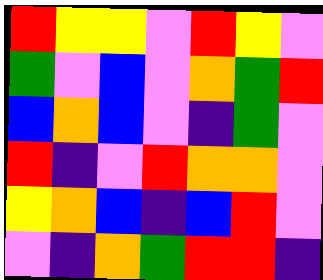[["red", "yellow", "yellow", "violet", "red", "yellow", "violet"], ["green", "violet", "blue", "violet", "orange", "green", "red"], ["blue", "orange", "blue", "violet", "indigo", "green", "violet"], ["red", "indigo", "violet", "red", "orange", "orange", "violet"], ["yellow", "orange", "blue", "indigo", "blue", "red", "violet"], ["violet", "indigo", "orange", "green", "red", "red", "indigo"]]